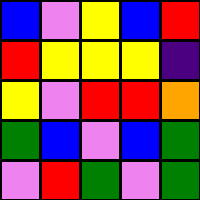[["blue", "violet", "yellow", "blue", "red"], ["red", "yellow", "yellow", "yellow", "indigo"], ["yellow", "violet", "red", "red", "orange"], ["green", "blue", "violet", "blue", "green"], ["violet", "red", "green", "violet", "green"]]